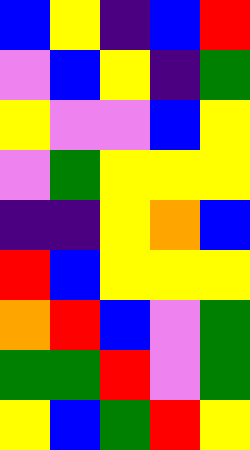[["blue", "yellow", "indigo", "blue", "red"], ["violet", "blue", "yellow", "indigo", "green"], ["yellow", "violet", "violet", "blue", "yellow"], ["violet", "green", "yellow", "yellow", "yellow"], ["indigo", "indigo", "yellow", "orange", "blue"], ["red", "blue", "yellow", "yellow", "yellow"], ["orange", "red", "blue", "violet", "green"], ["green", "green", "red", "violet", "green"], ["yellow", "blue", "green", "red", "yellow"]]